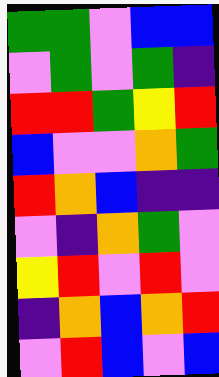[["green", "green", "violet", "blue", "blue"], ["violet", "green", "violet", "green", "indigo"], ["red", "red", "green", "yellow", "red"], ["blue", "violet", "violet", "orange", "green"], ["red", "orange", "blue", "indigo", "indigo"], ["violet", "indigo", "orange", "green", "violet"], ["yellow", "red", "violet", "red", "violet"], ["indigo", "orange", "blue", "orange", "red"], ["violet", "red", "blue", "violet", "blue"]]